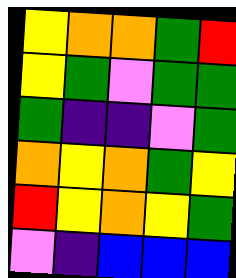[["yellow", "orange", "orange", "green", "red"], ["yellow", "green", "violet", "green", "green"], ["green", "indigo", "indigo", "violet", "green"], ["orange", "yellow", "orange", "green", "yellow"], ["red", "yellow", "orange", "yellow", "green"], ["violet", "indigo", "blue", "blue", "blue"]]